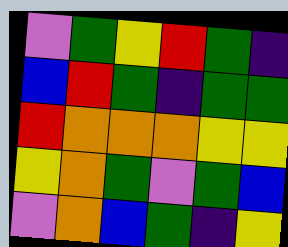[["violet", "green", "yellow", "red", "green", "indigo"], ["blue", "red", "green", "indigo", "green", "green"], ["red", "orange", "orange", "orange", "yellow", "yellow"], ["yellow", "orange", "green", "violet", "green", "blue"], ["violet", "orange", "blue", "green", "indigo", "yellow"]]